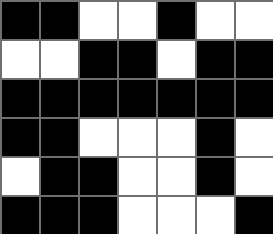[["black", "black", "white", "white", "black", "white", "white"], ["white", "white", "black", "black", "white", "black", "black"], ["black", "black", "black", "black", "black", "black", "black"], ["black", "black", "white", "white", "white", "black", "white"], ["white", "black", "black", "white", "white", "black", "white"], ["black", "black", "black", "white", "white", "white", "black"]]